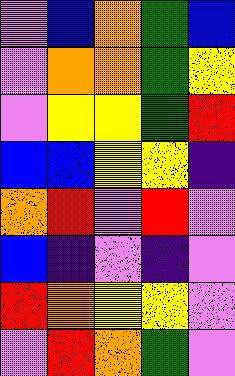[["violet", "blue", "orange", "green", "blue"], ["violet", "orange", "orange", "green", "yellow"], ["violet", "yellow", "yellow", "green", "red"], ["blue", "blue", "yellow", "yellow", "indigo"], ["orange", "red", "violet", "red", "violet"], ["blue", "indigo", "violet", "indigo", "violet"], ["red", "orange", "yellow", "yellow", "violet"], ["violet", "red", "orange", "green", "violet"]]